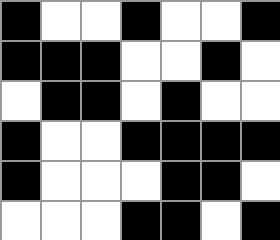[["black", "white", "white", "black", "white", "white", "black"], ["black", "black", "black", "white", "white", "black", "white"], ["white", "black", "black", "white", "black", "white", "white"], ["black", "white", "white", "black", "black", "black", "black"], ["black", "white", "white", "white", "black", "black", "white"], ["white", "white", "white", "black", "black", "white", "black"]]